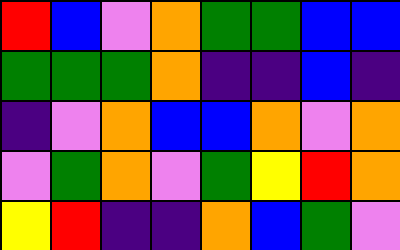[["red", "blue", "violet", "orange", "green", "green", "blue", "blue"], ["green", "green", "green", "orange", "indigo", "indigo", "blue", "indigo"], ["indigo", "violet", "orange", "blue", "blue", "orange", "violet", "orange"], ["violet", "green", "orange", "violet", "green", "yellow", "red", "orange"], ["yellow", "red", "indigo", "indigo", "orange", "blue", "green", "violet"]]